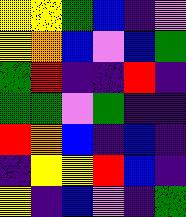[["yellow", "yellow", "green", "blue", "indigo", "violet"], ["yellow", "orange", "blue", "violet", "blue", "green"], ["green", "red", "indigo", "indigo", "red", "indigo"], ["green", "green", "violet", "green", "indigo", "indigo"], ["red", "orange", "blue", "indigo", "blue", "indigo"], ["indigo", "yellow", "yellow", "red", "blue", "indigo"], ["yellow", "indigo", "blue", "violet", "indigo", "green"]]